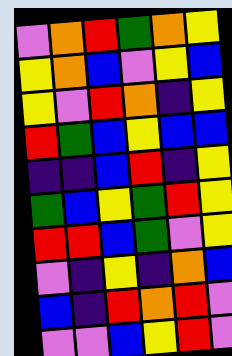[["violet", "orange", "red", "green", "orange", "yellow"], ["yellow", "orange", "blue", "violet", "yellow", "blue"], ["yellow", "violet", "red", "orange", "indigo", "yellow"], ["red", "green", "blue", "yellow", "blue", "blue"], ["indigo", "indigo", "blue", "red", "indigo", "yellow"], ["green", "blue", "yellow", "green", "red", "yellow"], ["red", "red", "blue", "green", "violet", "yellow"], ["violet", "indigo", "yellow", "indigo", "orange", "blue"], ["blue", "indigo", "red", "orange", "red", "violet"], ["violet", "violet", "blue", "yellow", "red", "violet"]]